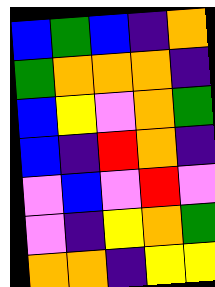[["blue", "green", "blue", "indigo", "orange"], ["green", "orange", "orange", "orange", "indigo"], ["blue", "yellow", "violet", "orange", "green"], ["blue", "indigo", "red", "orange", "indigo"], ["violet", "blue", "violet", "red", "violet"], ["violet", "indigo", "yellow", "orange", "green"], ["orange", "orange", "indigo", "yellow", "yellow"]]